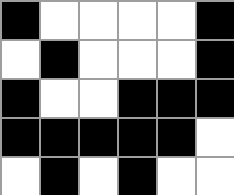[["black", "white", "white", "white", "white", "black"], ["white", "black", "white", "white", "white", "black"], ["black", "white", "white", "black", "black", "black"], ["black", "black", "black", "black", "black", "white"], ["white", "black", "white", "black", "white", "white"]]